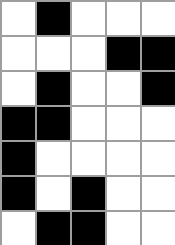[["white", "black", "white", "white", "white"], ["white", "white", "white", "black", "black"], ["white", "black", "white", "white", "black"], ["black", "black", "white", "white", "white"], ["black", "white", "white", "white", "white"], ["black", "white", "black", "white", "white"], ["white", "black", "black", "white", "white"]]